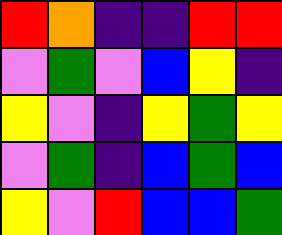[["red", "orange", "indigo", "indigo", "red", "red"], ["violet", "green", "violet", "blue", "yellow", "indigo"], ["yellow", "violet", "indigo", "yellow", "green", "yellow"], ["violet", "green", "indigo", "blue", "green", "blue"], ["yellow", "violet", "red", "blue", "blue", "green"]]